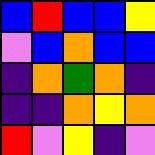[["blue", "red", "blue", "blue", "yellow"], ["violet", "blue", "orange", "blue", "blue"], ["indigo", "orange", "green", "orange", "indigo"], ["indigo", "indigo", "orange", "yellow", "orange"], ["red", "violet", "yellow", "indigo", "violet"]]